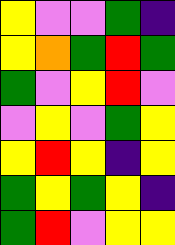[["yellow", "violet", "violet", "green", "indigo"], ["yellow", "orange", "green", "red", "green"], ["green", "violet", "yellow", "red", "violet"], ["violet", "yellow", "violet", "green", "yellow"], ["yellow", "red", "yellow", "indigo", "yellow"], ["green", "yellow", "green", "yellow", "indigo"], ["green", "red", "violet", "yellow", "yellow"]]